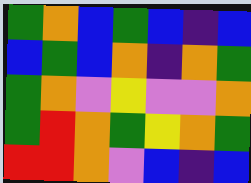[["green", "orange", "blue", "green", "blue", "indigo", "blue"], ["blue", "green", "blue", "orange", "indigo", "orange", "green"], ["green", "orange", "violet", "yellow", "violet", "violet", "orange"], ["green", "red", "orange", "green", "yellow", "orange", "green"], ["red", "red", "orange", "violet", "blue", "indigo", "blue"]]